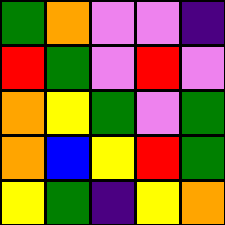[["green", "orange", "violet", "violet", "indigo"], ["red", "green", "violet", "red", "violet"], ["orange", "yellow", "green", "violet", "green"], ["orange", "blue", "yellow", "red", "green"], ["yellow", "green", "indigo", "yellow", "orange"]]